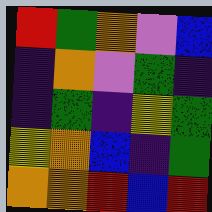[["red", "green", "orange", "violet", "blue"], ["indigo", "orange", "violet", "green", "indigo"], ["indigo", "green", "indigo", "yellow", "green"], ["yellow", "orange", "blue", "indigo", "green"], ["orange", "orange", "red", "blue", "red"]]